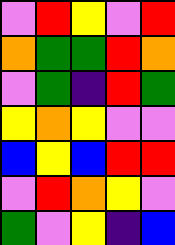[["violet", "red", "yellow", "violet", "red"], ["orange", "green", "green", "red", "orange"], ["violet", "green", "indigo", "red", "green"], ["yellow", "orange", "yellow", "violet", "violet"], ["blue", "yellow", "blue", "red", "red"], ["violet", "red", "orange", "yellow", "violet"], ["green", "violet", "yellow", "indigo", "blue"]]